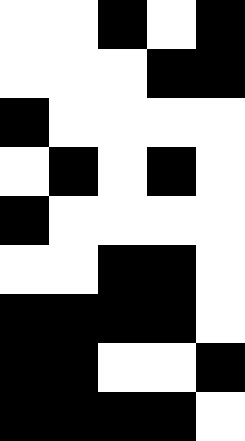[["white", "white", "black", "white", "black"], ["white", "white", "white", "black", "black"], ["black", "white", "white", "white", "white"], ["white", "black", "white", "black", "white"], ["black", "white", "white", "white", "white"], ["white", "white", "black", "black", "white"], ["black", "black", "black", "black", "white"], ["black", "black", "white", "white", "black"], ["black", "black", "black", "black", "white"]]